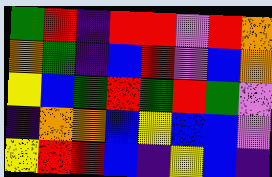[["green", "red", "indigo", "red", "red", "violet", "red", "orange"], ["orange", "green", "indigo", "blue", "red", "violet", "blue", "orange"], ["yellow", "blue", "green", "red", "green", "red", "green", "violet"], ["indigo", "orange", "orange", "blue", "yellow", "blue", "blue", "violet"], ["yellow", "red", "red", "blue", "indigo", "yellow", "blue", "indigo"]]